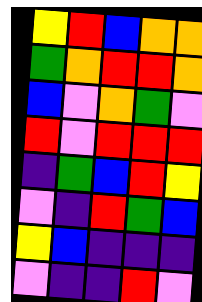[["yellow", "red", "blue", "orange", "orange"], ["green", "orange", "red", "red", "orange"], ["blue", "violet", "orange", "green", "violet"], ["red", "violet", "red", "red", "red"], ["indigo", "green", "blue", "red", "yellow"], ["violet", "indigo", "red", "green", "blue"], ["yellow", "blue", "indigo", "indigo", "indigo"], ["violet", "indigo", "indigo", "red", "violet"]]